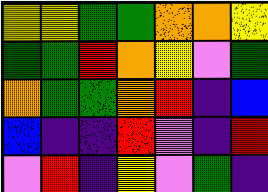[["yellow", "yellow", "green", "green", "orange", "orange", "yellow"], ["green", "green", "red", "orange", "yellow", "violet", "green"], ["orange", "green", "green", "orange", "red", "indigo", "blue"], ["blue", "indigo", "indigo", "red", "violet", "indigo", "red"], ["violet", "red", "indigo", "yellow", "violet", "green", "indigo"]]